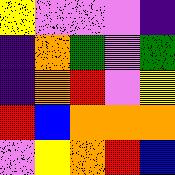[["yellow", "violet", "violet", "violet", "indigo"], ["indigo", "orange", "green", "violet", "green"], ["indigo", "orange", "red", "violet", "yellow"], ["red", "blue", "orange", "orange", "orange"], ["violet", "yellow", "orange", "red", "blue"]]